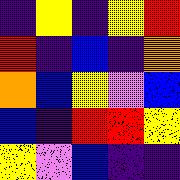[["indigo", "yellow", "indigo", "yellow", "red"], ["red", "indigo", "blue", "indigo", "orange"], ["orange", "blue", "yellow", "violet", "blue"], ["blue", "indigo", "red", "red", "yellow"], ["yellow", "violet", "blue", "indigo", "indigo"]]